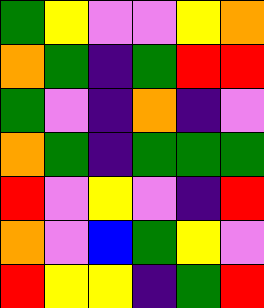[["green", "yellow", "violet", "violet", "yellow", "orange"], ["orange", "green", "indigo", "green", "red", "red"], ["green", "violet", "indigo", "orange", "indigo", "violet"], ["orange", "green", "indigo", "green", "green", "green"], ["red", "violet", "yellow", "violet", "indigo", "red"], ["orange", "violet", "blue", "green", "yellow", "violet"], ["red", "yellow", "yellow", "indigo", "green", "red"]]